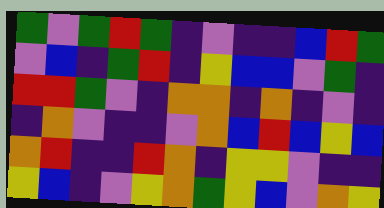[["green", "violet", "green", "red", "green", "indigo", "violet", "indigo", "indigo", "blue", "red", "green"], ["violet", "blue", "indigo", "green", "red", "indigo", "yellow", "blue", "blue", "violet", "green", "indigo"], ["red", "red", "green", "violet", "indigo", "orange", "orange", "indigo", "orange", "indigo", "violet", "indigo"], ["indigo", "orange", "violet", "indigo", "indigo", "violet", "orange", "blue", "red", "blue", "yellow", "blue"], ["orange", "red", "indigo", "indigo", "red", "orange", "indigo", "yellow", "yellow", "violet", "indigo", "indigo"], ["yellow", "blue", "indigo", "violet", "yellow", "orange", "green", "yellow", "blue", "violet", "orange", "yellow"]]